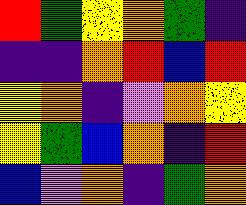[["red", "green", "yellow", "orange", "green", "indigo"], ["indigo", "indigo", "orange", "red", "blue", "red"], ["yellow", "orange", "indigo", "violet", "orange", "yellow"], ["yellow", "green", "blue", "orange", "indigo", "red"], ["blue", "violet", "orange", "indigo", "green", "orange"]]